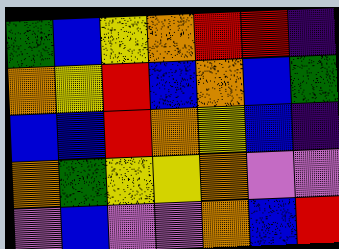[["green", "blue", "yellow", "orange", "red", "red", "indigo"], ["orange", "yellow", "red", "blue", "orange", "blue", "green"], ["blue", "blue", "red", "orange", "yellow", "blue", "indigo"], ["orange", "green", "yellow", "yellow", "orange", "violet", "violet"], ["violet", "blue", "violet", "violet", "orange", "blue", "red"]]